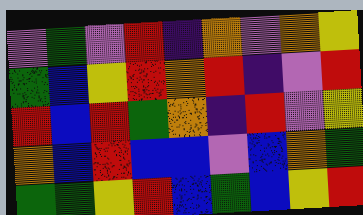[["violet", "green", "violet", "red", "indigo", "orange", "violet", "orange", "yellow"], ["green", "blue", "yellow", "red", "orange", "red", "indigo", "violet", "red"], ["red", "blue", "red", "green", "orange", "indigo", "red", "violet", "yellow"], ["orange", "blue", "red", "blue", "blue", "violet", "blue", "orange", "green"], ["green", "green", "yellow", "red", "blue", "green", "blue", "yellow", "red"]]